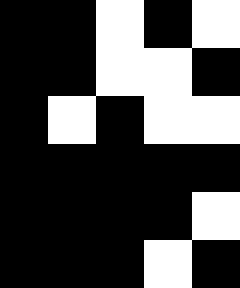[["black", "black", "white", "black", "white"], ["black", "black", "white", "white", "black"], ["black", "white", "black", "white", "white"], ["black", "black", "black", "black", "black"], ["black", "black", "black", "black", "white"], ["black", "black", "black", "white", "black"]]